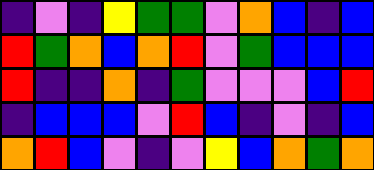[["indigo", "violet", "indigo", "yellow", "green", "green", "violet", "orange", "blue", "indigo", "blue"], ["red", "green", "orange", "blue", "orange", "red", "violet", "green", "blue", "blue", "blue"], ["red", "indigo", "indigo", "orange", "indigo", "green", "violet", "violet", "violet", "blue", "red"], ["indigo", "blue", "blue", "blue", "violet", "red", "blue", "indigo", "violet", "indigo", "blue"], ["orange", "red", "blue", "violet", "indigo", "violet", "yellow", "blue", "orange", "green", "orange"]]